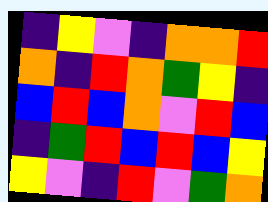[["indigo", "yellow", "violet", "indigo", "orange", "orange", "red"], ["orange", "indigo", "red", "orange", "green", "yellow", "indigo"], ["blue", "red", "blue", "orange", "violet", "red", "blue"], ["indigo", "green", "red", "blue", "red", "blue", "yellow"], ["yellow", "violet", "indigo", "red", "violet", "green", "orange"]]